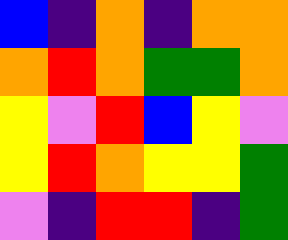[["blue", "indigo", "orange", "indigo", "orange", "orange"], ["orange", "red", "orange", "green", "green", "orange"], ["yellow", "violet", "red", "blue", "yellow", "violet"], ["yellow", "red", "orange", "yellow", "yellow", "green"], ["violet", "indigo", "red", "red", "indigo", "green"]]